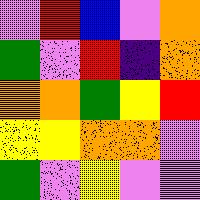[["violet", "red", "blue", "violet", "orange"], ["green", "violet", "red", "indigo", "orange"], ["orange", "orange", "green", "yellow", "red"], ["yellow", "yellow", "orange", "orange", "violet"], ["green", "violet", "yellow", "violet", "violet"]]